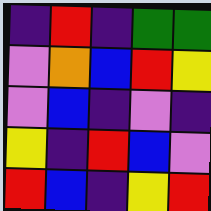[["indigo", "red", "indigo", "green", "green"], ["violet", "orange", "blue", "red", "yellow"], ["violet", "blue", "indigo", "violet", "indigo"], ["yellow", "indigo", "red", "blue", "violet"], ["red", "blue", "indigo", "yellow", "red"]]